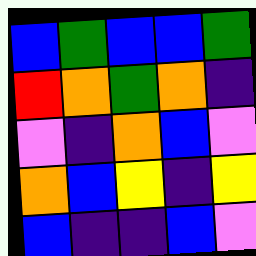[["blue", "green", "blue", "blue", "green"], ["red", "orange", "green", "orange", "indigo"], ["violet", "indigo", "orange", "blue", "violet"], ["orange", "blue", "yellow", "indigo", "yellow"], ["blue", "indigo", "indigo", "blue", "violet"]]